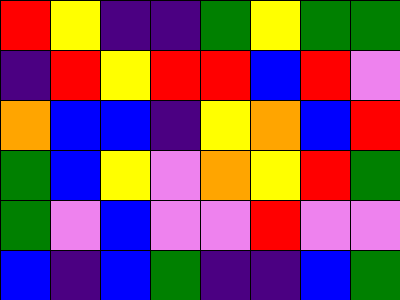[["red", "yellow", "indigo", "indigo", "green", "yellow", "green", "green"], ["indigo", "red", "yellow", "red", "red", "blue", "red", "violet"], ["orange", "blue", "blue", "indigo", "yellow", "orange", "blue", "red"], ["green", "blue", "yellow", "violet", "orange", "yellow", "red", "green"], ["green", "violet", "blue", "violet", "violet", "red", "violet", "violet"], ["blue", "indigo", "blue", "green", "indigo", "indigo", "blue", "green"]]